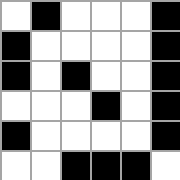[["white", "black", "white", "white", "white", "black"], ["black", "white", "white", "white", "white", "black"], ["black", "white", "black", "white", "white", "black"], ["white", "white", "white", "black", "white", "black"], ["black", "white", "white", "white", "white", "black"], ["white", "white", "black", "black", "black", "white"]]